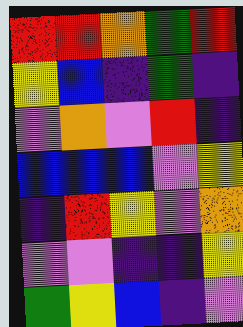[["red", "red", "orange", "green", "red"], ["yellow", "blue", "indigo", "green", "indigo"], ["violet", "orange", "violet", "red", "indigo"], ["blue", "blue", "blue", "violet", "yellow"], ["indigo", "red", "yellow", "violet", "orange"], ["violet", "violet", "indigo", "indigo", "yellow"], ["green", "yellow", "blue", "indigo", "violet"]]